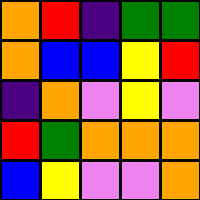[["orange", "red", "indigo", "green", "green"], ["orange", "blue", "blue", "yellow", "red"], ["indigo", "orange", "violet", "yellow", "violet"], ["red", "green", "orange", "orange", "orange"], ["blue", "yellow", "violet", "violet", "orange"]]